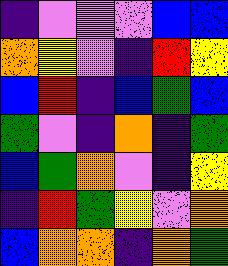[["indigo", "violet", "violet", "violet", "blue", "blue"], ["orange", "yellow", "violet", "indigo", "red", "yellow"], ["blue", "red", "indigo", "blue", "green", "blue"], ["green", "violet", "indigo", "orange", "indigo", "green"], ["blue", "green", "orange", "violet", "indigo", "yellow"], ["indigo", "red", "green", "yellow", "violet", "orange"], ["blue", "orange", "orange", "indigo", "orange", "green"]]